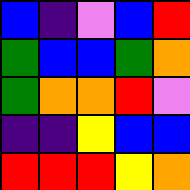[["blue", "indigo", "violet", "blue", "red"], ["green", "blue", "blue", "green", "orange"], ["green", "orange", "orange", "red", "violet"], ["indigo", "indigo", "yellow", "blue", "blue"], ["red", "red", "red", "yellow", "orange"]]